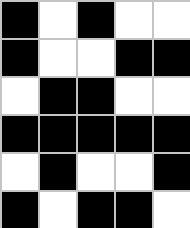[["black", "white", "black", "white", "white"], ["black", "white", "white", "black", "black"], ["white", "black", "black", "white", "white"], ["black", "black", "black", "black", "black"], ["white", "black", "white", "white", "black"], ["black", "white", "black", "black", "white"]]